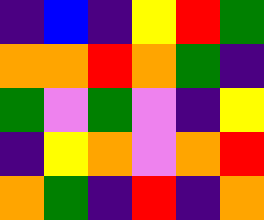[["indigo", "blue", "indigo", "yellow", "red", "green"], ["orange", "orange", "red", "orange", "green", "indigo"], ["green", "violet", "green", "violet", "indigo", "yellow"], ["indigo", "yellow", "orange", "violet", "orange", "red"], ["orange", "green", "indigo", "red", "indigo", "orange"]]